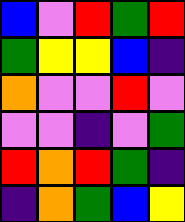[["blue", "violet", "red", "green", "red"], ["green", "yellow", "yellow", "blue", "indigo"], ["orange", "violet", "violet", "red", "violet"], ["violet", "violet", "indigo", "violet", "green"], ["red", "orange", "red", "green", "indigo"], ["indigo", "orange", "green", "blue", "yellow"]]